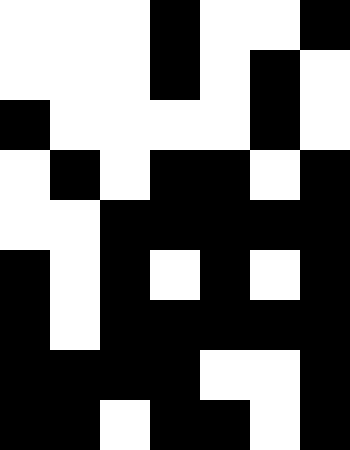[["white", "white", "white", "black", "white", "white", "black"], ["white", "white", "white", "black", "white", "black", "white"], ["black", "white", "white", "white", "white", "black", "white"], ["white", "black", "white", "black", "black", "white", "black"], ["white", "white", "black", "black", "black", "black", "black"], ["black", "white", "black", "white", "black", "white", "black"], ["black", "white", "black", "black", "black", "black", "black"], ["black", "black", "black", "black", "white", "white", "black"], ["black", "black", "white", "black", "black", "white", "black"]]